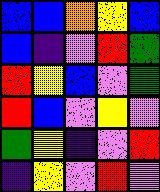[["blue", "blue", "orange", "yellow", "blue"], ["blue", "indigo", "violet", "red", "green"], ["red", "yellow", "blue", "violet", "green"], ["red", "blue", "violet", "yellow", "violet"], ["green", "yellow", "indigo", "violet", "red"], ["indigo", "yellow", "violet", "red", "violet"]]